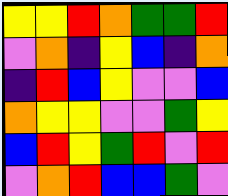[["yellow", "yellow", "red", "orange", "green", "green", "red"], ["violet", "orange", "indigo", "yellow", "blue", "indigo", "orange"], ["indigo", "red", "blue", "yellow", "violet", "violet", "blue"], ["orange", "yellow", "yellow", "violet", "violet", "green", "yellow"], ["blue", "red", "yellow", "green", "red", "violet", "red"], ["violet", "orange", "red", "blue", "blue", "green", "violet"]]